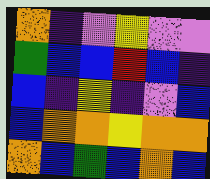[["orange", "indigo", "violet", "yellow", "violet", "violet"], ["green", "blue", "blue", "red", "blue", "indigo"], ["blue", "indigo", "yellow", "indigo", "violet", "blue"], ["blue", "orange", "orange", "yellow", "orange", "orange"], ["orange", "blue", "green", "blue", "orange", "blue"]]